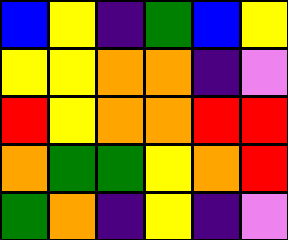[["blue", "yellow", "indigo", "green", "blue", "yellow"], ["yellow", "yellow", "orange", "orange", "indigo", "violet"], ["red", "yellow", "orange", "orange", "red", "red"], ["orange", "green", "green", "yellow", "orange", "red"], ["green", "orange", "indigo", "yellow", "indigo", "violet"]]